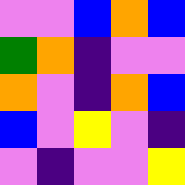[["violet", "violet", "blue", "orange", "blue"], ["green", "orange", "indigo", "violet", "violet"], ["orange", "violet", "indigo", "orange", "blue"], ["blue", "violet", "yellow", "violet", "indigo"], ["violet", "indigo", "violet", "violet", "yellow"]]